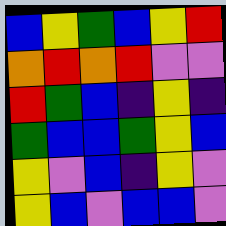[["blue", "yellow", "green", "blue", "yellow", "red"], ["orange", "red", "orange", "red", "violet", "violet"], ["red", "green", "blue", "indigo", "yellow", "indigo"], ["green", "blue", "blue", "green", "yellow", "blue"], ["yellow", "violet", "blue", "indigo", "yellow", "violet"], ["yellow", "blue", "violet", "blue", "blue", "violet"]]